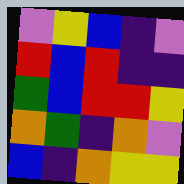[["violet", "yellow", "blue", "indigo", "violet"], ["red", "blue", "red", "indigo", "indigo"], ["green", "blue", "red", "red", "yellow"], ["orange", "green", "indigo", "orange", "violet"], ["blue", "indigo", "orange", "yellow", "yellow"]]